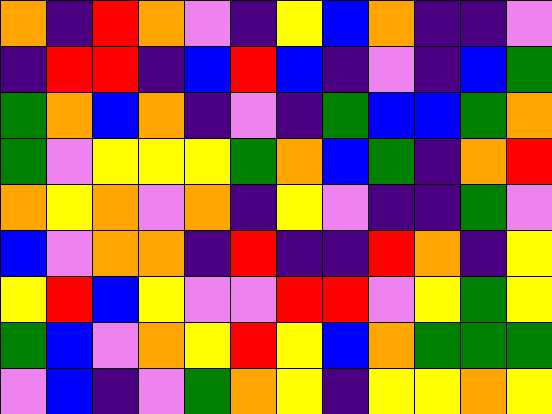[["orange", "indigo", "red", "orange", "violet", "indigo", "yellow", "blue", "orange", "indigo", "indigo", "violet"], ["indigo", "red", "red", "indigo", "blue", "red", "blue", "indigo", "violet", "indigo", "blue", "green"], ["green", "orange", "blue", "orange", "indigo", "violet", "indigo", "green", "blue", "blue", "green", "orange"], ["green", "violet", "yellow", "yellow", "yellow", "green", "orange", "blue", "green", "indigo", "orange", "red"], ["orange", "yellow", "orange", "violet", "orange", "indigo", "yellow", "violet", "indigo", "indigo", "green", "violet"], ["blue", "violet", "orange", "orange", "indigo", "red", "indigo", "indigo", "red", "orange", "indigo", "yellow"], ["yellow", "red", "blue", "yellow", "violet", "violet", "red", "red", "violet", "yellow", "green", "yellow"], ["green", "blue", "violet", "orange", "yellow", "red", "yellow", "blue", "orange", "green", "green", "green"], ["violet", "blue", "indigo", "violet", "green", "orange", "yellow", "indigo", "yellow", "yellow", "orange", "yellow"]]